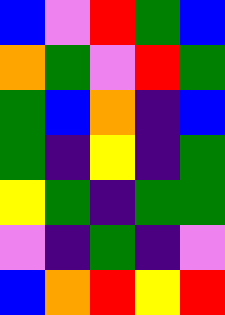[["blue", "violet", "red", "green", "blue"], ["orange", "green", "violet", "red", "green"], ["green", "blue", "orange", "indigo", "blue"], ["green", "indigo", "yellow", "indigo", "green"], ["yellow", "green", "indigo", "green", "green"], ["violet", "indigo", "green", "indigo", "violet"], ["blue", "orange", "red", "yellow", "red"]]